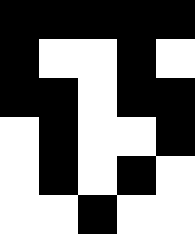[["black", "black", "black", "black", "black"], ["black", "white", "white", "black", "white"], ["black", "black", "white", "black", "black"], ["white", "black", "white", "white", "black"], ["white", "black", "white", "black", "white"], ["white", "white", "black", "white", "white"]]